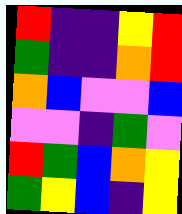[["red", "indigo", "indigo", "yellow", "red"], ["green", "indigo", "indigo", "orange", "red"], ["orange", "blue", "violet", "violet", "blue"], ["violet", "violet", "indigo", "green", "violet"], ["red", "green", "blue", "orange", "yellow"], ["green", "yellow", "blue", "indigo", "yellow"]]